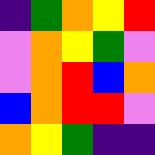[["indigo", "green", "orange", "yellow", "red"], ["violet", "orange", "yellow", "green", "violet"], ["violet", "orange", "red", "blue", "orange"], ["blue", "orange", "red", "red", "violet"], ["orange", "yellow", "green", "indigo", "indigo"]]